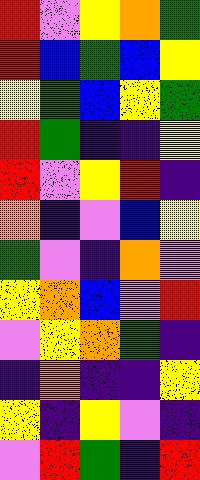[["red", "violet", "yellow", "orange", "green"], ["red", "blue", "green", "blue", "yellow"], ["yellow", "green", "blue", "yellow", "green"], ["red", "green", "indigo", "indigo", "yellow"], ["red", "violet", "yellow", "red", "indigo"], ["orange", "indigo", "violet", "blue", "yellow"], ["green", "violet", "indigo", "orange", "violet"], ["yellow", "orange", "blue", "violet", "red"], ["violet", "yellow", "orange", "green", "indigo"], ["indigo", "orange", "indigo", "indigo", "yellow"], ["yellow", "indigo", "yellow", "violet", "indigo"], ["violet", "red", "green", "indigo", "red"]]